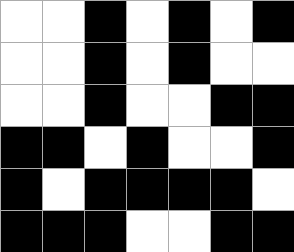[["white", "white", "black", "white", "black", "white", "black"], ["white", "white", "black", "white", "black", "white", "white"], ["white", "white", "black", "white", "white", "black", "black"], ["black", "black", "white", "black", "white", "white", "black"], ["black", "white", "black", "black", "black", "black", "white"], ["black", "black", "black", "white", "white", "black", "black"]]